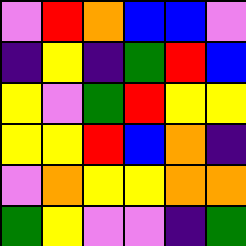[["violet", "red", "orange", "blue", "blue", "violet"], ["indigo", "yellow", "indigo", "green", "red", "blue"], ["yellow", "violet", "green", "red", "yellow", "yellow"], ["yellow", "yellow", "red", "blue", "orange", "indigo"], ["violet", "orange", "yellow", "yellow", "orange", "orange"], ["green", "yellow", "violet", "violet", "indigo", "green"]]